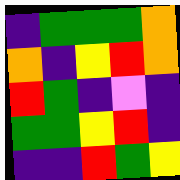[["indigo", "green", "green", "green", "orange"], ["orange", "indigo", "yellow", "red", "orange"], ["red", "green", "indigo", "violet", "indigo"], ["green", "green", "yellow", "red", "indigo"], ["indigo", "indigo", "red", "green", "yellow"]]